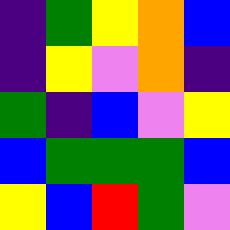[["indigo", "green", "yellow", "orange", "blue"], ["indigo", "yellow", "violet", "orange", "indigo"], ["green", "indigo", "blue", "violet", "yellow"], ["blue", "green", "green", "green", "blue"], ["yellow", "blue", "red", "green", "violet"]]